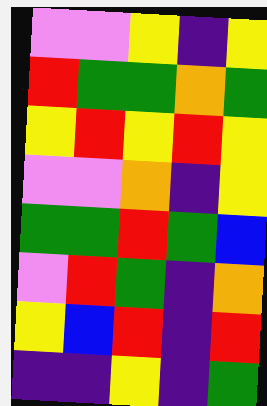[["violet", "violet", "yellow", "indigo", "yellow"], ["red", "green", "green", "orange", "green"], ["yellow", "red", "yellow", "red", "yellow"], ["violet", "violet", "orange", "indigo", "yellow"], ["green", "green", "red", "green", "blue"], ["violet", "red", "green", "indigo", "orange"], ["yellow", "blue", "red", "indigo", "red"], ["indigo", "indigo", "yellow", "indigo", "green"]]